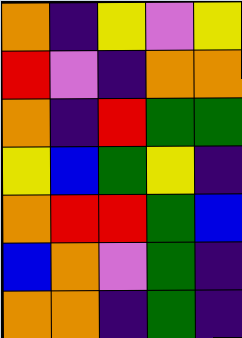[["orange", "indigo", "yellow", "violet", "yellow"], ["red", "violet", "indigo", "orange", "orange"], ["orange", "indigo", "red", "green", "green"], ["yellow", "blue", "green", "yellow", "indigo"], ["orange", "red", "red", "green", "blue"], ["blue", "orange", "violet", "green", "indigo"], ["orange", "orange", "indigo", "green", "indigo"]]